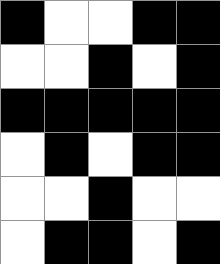[["black", "white", "white", "black", "black"], ["white", "white", "black", "white", "black"], ["black", "black", "black", "black", "black"], ["white", "black", "white", "black", "black"], ["white", "white", "black", "white", "white"], ["white", "black", "black", "white", "black"]]